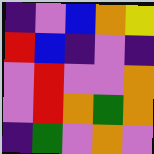[["indigo", "violet", "blue", "orange", "yellow"], ["red", "blue", "indigo", "violet", "indigo"], ["violet", "red", "violet", "violet", "orange"], ["violet", "red", "orange", "green", "orange"], ["indigo", "green", "violet", "orange", "violet"]]